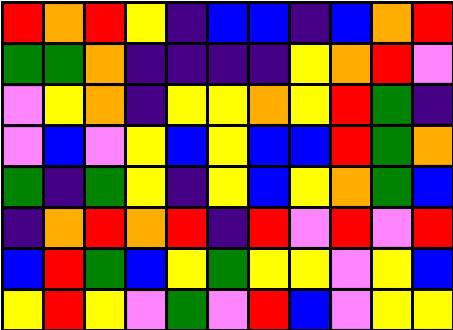[["red", "orange", "red", "yellow", "indigo", "blue", "blue", "indigo", "blue", "orange", "red"], ["green", "green", "orange", "indigo", "indigo", "indigo", "indigo", "yellow", "orange", "red", "violet"], ["violet", "yellow", "orange", "indigo", "yellow", "yellow", "orange", "yellow", "red", "green", "indigo"], ["violet", "blue", "violet", "yellow", "blue", "yellow", "blue", "blue", "red", "green", "orange"], ["green", "indigo", "green", "yellow", "indigo", "yellow", "blue", "yellow", "orange", "green", "blue"], ["indigo", "orange", "red", "orange", "red", "indigo", "red", "violet", "red", "violet", "red"], ["blue", "red", "green", "blue", "yellow", "green", "yellow", "yellow", "violet", "yellow", "blue"], ["yellow", "red", "yellow", "violet", "green", "violet", "red", "blue", "violet", "yellow", "yellow"]]